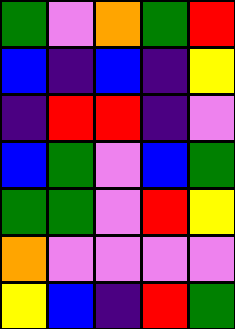[["green", "violet", "orange", "green", "red"], ["blue", "indigo", "blue", "indigo", "yellow"], ["indigo", "red", "red", "indigo", "violet"], ["blue", "green", "violet", "blue", "green"], ["green", "green", "violet", "red", "yellow"], ["orange", "violet", "violet", "violet", "violet"], ["yellow", "blue", "indigo", "red", "green"]]